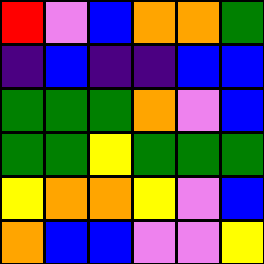[["red", "violet", "blue", "orange", "orange", "green"], ["indigo", "blue", "indigo", "indigo", "blue", "blue"], ["green", "green", "green", "orange", "violet", "blue"], ["green", "green", "yellow", "green", "green", "green"], ["yellow", "orange", "orange", "yellow", "violet", "blue"], ["orange", "blue", "blue", "violet", "violet", "yellow"]]